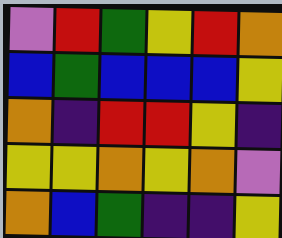[["violet", "red", "green", "yellow", "red", "orange"], ["blue", "green", "blue", "blue", "blue", "yellow"], ["orange", "indigo", "red", "red", "yellow", "indigo"], ["yellow", "yellow", "orange", "yellow", "orange", "violet"], ["orange", "blue", "green", "indigo", "indigo", "yellow"]]